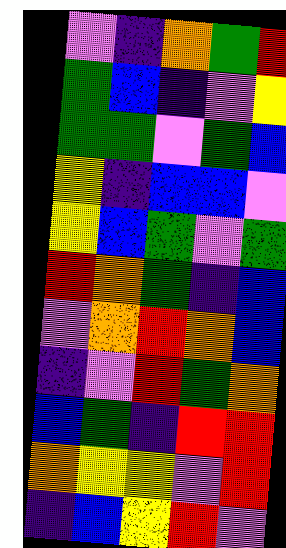[["violet", "indigo", "orange", "green", "red"], ["green", "blue", "indigo", "violet", "yellow"], ["green", "green", "violet", "green", "blue"], ["yellow", "indigo", "blue", "blue", "violet"], ["yellow", "blue", "green", "violet", "green"], ["red", "orange", "green", "indigo", "blue"], ["violet", "orange", "red", "orange", "blue"], ["indigo", "violet", "red", "green", "orange"], ["blue", "green", "indigo", "red", "red"], ["orange", "yellow", "yellow", "violet", "red"], ["indigo", "blue", "yellow", "red", "violet"]]